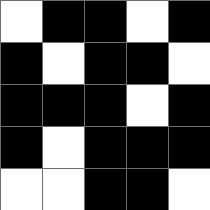[["white", "black", "black", "white", "black"], ["black", "white", "black", "black", "white"], ["black", "black", "black", "white", "black"], ["black", "white", "black", "black", "black"], ["white", "white", "black", "black", "white"]]